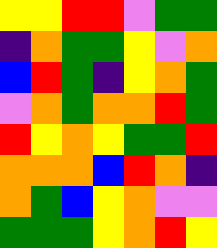[["yellow", "yellow", "red", "red", "violet", "green", "green"], ["indigo", "orange", "green", "green", "yellow", "violet", "orange"], ["blue", "red", "green", "indigo", "yellow", "orange", "green"], ["violet", "orange", "green", "orange", "orange", "red", "green"], ["red", "yellow", "orange", "yellow", "green", "green", "red"], ["orange", "orange", "orange", "blue", "red", "orange", "indigo"], ["orange", "green", "blue", "yellow", "orange", "violet", "violet"], ["green", "green", "green", "yellow", "orange", "red", "yellow"]]